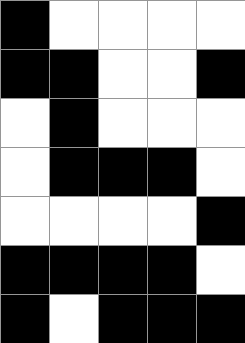[["black", "white", "white", "white", "white"], ["black", "black", "white", "white", "black"], ["white", "black", "white", "white", "white"], ["white", "black", "black", "black", "white"], ["white", "white", "white", "white", "black"], ["black", "black", "black", "black", "white"], ["black", "white", "black", "black", "black"]]